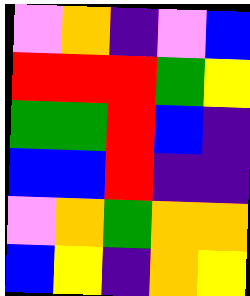[["violet", "orange", "indigo", "violet", "blue"], ["red", "red", "red", "green", "yellow"], ["green", "green", "red", "blue", "indigo"], ["blue", "blue", "red", "indigo", "indigo"], ["violet", "orange", "green", "orange", "orange"], ["blue", "yellow", "indigo", "orange", "yellow"]]